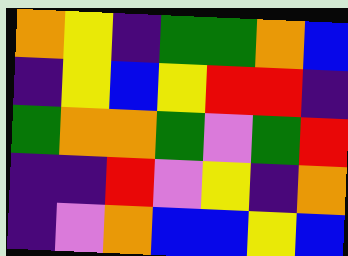[["orange", "yellow", "indigo", "green", "green", "orange", "blue"], ["indigo", "yellow", "blue", "yellow", "red", "red", "indigo"], ["green", "orange", "orange", "green", "violet", "green", "red"], ["indigo", "indigo", "red", "violet", "yellow", "indigo", "orange"], ["indigo", "violet", "orange", "blue", "blue", "yellow", "blue"]]